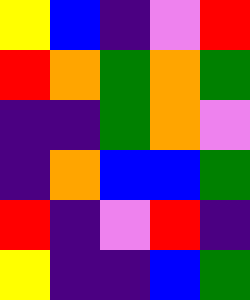[["yellow", "blue", "indigo", "violet", "red"], ["red", "orange", "green", "orange", "green"], ["indigo", "indigo", "green", "orange", "violet"], ["indigo", "orange", "blue", "blue", "green"], ["red", "indigo", "violet", "red", "indigo"], ["yellow", "indigo", "indigo", "blue", "green"]]